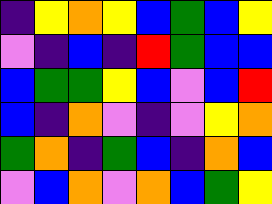[["indigo", "yellow", "orange", "yellow", "blue", "green", "blue", "yellow"], ["violet", "indigo", "blue", "indigo", "red", "green", "blue", "blue"], ["blue", "green", "green", "yellow", "blue", "violet", "blue", "red"], ["blue", "indigo", "orange", "violet", "indigo", "violet", "yellow", "orange"], ["green", "orange", "indigo", "green", "blue", "indigo", "orange", "blue"], ["violet", "blue", "orange", "violet", "orange", "blue", "green", "yellow"]]